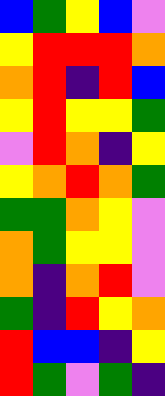[["blue", "green", "yellow", "blue", "violet"], ["yellow", "red", "red", "red", "orange"], ["orange", "red", "indigo", "red", "blue"], ["yellow", "red", "yellow", "yellow", "green"], ["violet", "red", "orange", "indigo", "yellow"], ["yellow", "orange", "red", "orange", "green"], ["green", "green", "orange", "yellow", "violet"], ["orange", "green", "yellow", "yellow", "violet"], ["orange", "indigo", "orange", "red", "violet"], ["green", "indigo", "red", "yellow", "orange"], ["red", "blue", "blue", "indigo", "yellow"], ["red", "green", "violet", "green", "indigo"]]